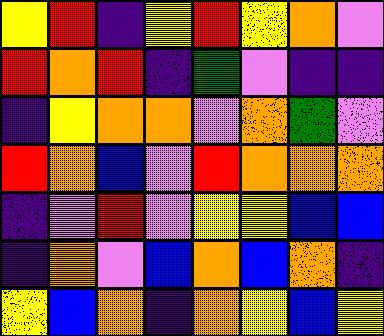[["yellow", "red", "indigo", "yellow", "red", "yellow", "orange", "violet"], ["red", "orange", "red", "indigo", "green", "violet", "indigo", "indigo"], ["indigo", "yellow", "orange", "orange", "violet", "orange", "green", "violet"], ["red", "orange", "blue", "violet", "red", "orange", "orange", "orange"], ["indigo", "violet", "red", "violet", "yellow", "yellow", "blue", "blue"], ["indigo", "orange", "violet", "blue", "orange", "blue", "orange", "indigo"], ["yellow", "blue", "orange", "indigo", "orange", "yellow", "blue", "yellow"]]